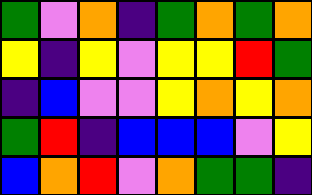[["green", "violet", "orange", "indigo", "green", "orange", "green", "orange"], ["yellow", "indigo", "yellow", "violet", "yellow", "yellow", "red", "green"], ["indigo", "blue", "violet", "violet", "yellow", "orange", "yellow", "orange"], ["green", "red", "indigo", "blue", "blue", "blue", "violet", "yellow"], ["blue", "orange", "red", "violet", "orange", "green", "green", "indigo"]]